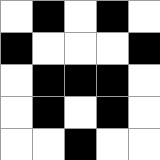[["white", "black", "white", "black", "white"], ["black", "white", "white", "white", "black"], ["white", "black", "black", "black", "white"], ["white", "black", "white", "black", "white"], ["white", "white", "black", "white", "white"]]